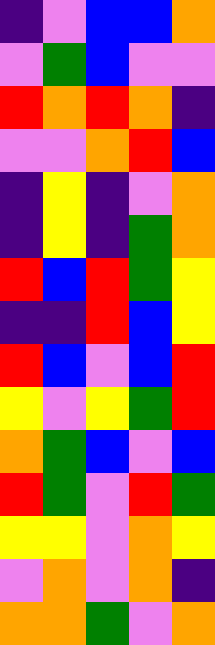[["indigo", "violet", "blue", "blue", "orange"], ["violet", "green", "blue", "violet", "violet"], ["red", "orange", "red", "orange", "indigo"], ["violet", "violet", "orange", "red", "blue"], ["indigo", "yellow", "indigo", "violet", "orange"], ["indigo", "yellow", "indigo", "green", "orange"], ["red", "blue", "red", "green", "yellow"], ["indigo", "indigo", "red", "blue", "yellow"], ["red", "blue", "violet", "blue", "red"], ["yellow", "violet", "yellow", "green", "red"], ["orange", "green", "blue", "violet", "blue"], ["red", "green", "violet", "red", "green"], ["yellow", "yellow", "violet", "orange", "yellow"], ["violet", "orange", "violet", "orange", "indigo"], ["orange", "orange", "green", "violet", "orange"]]